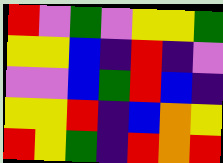[["red", "violet", "green", "violet", "yellow", "yellow", "green"], ["yellow", "yellow", "blue", "indigo", "red", "indigo", "violet"], ["violet", "violet", "blue", "green", "red", "blue", "indigo"], ["yellow", "yellow", "red", "indigo", "blue", "orange", "yellow"], ["red", "yellow", "green", "indigo", "red", "orange", "red"]]